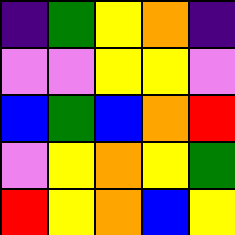[["indigo", "green", "yellow", "orange", "indigo"], ["violet", "violet", "yellow", "yellow", "violet"], ["blue", "green", "blue", "orange", "red"], ["violet", "yellow", "orange", "yellow", "green"], ["red", "yellow", "orange", "blue", "yellow"]]